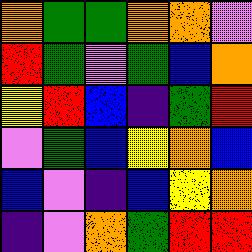[["orange", "green", "green", "orange", "orange", "violet"], ["red", "green", "violet", "green", "blue", "orange"], ["yellow", "red", "blue", "indigo", "green", "red"], ["violet", "green", "blue", "yellow", "orange", "blue"], ["blue", "violet", "indigo", "blue", "yellow", "orange"], ["indigo", "violet", "orange", "green", "red", "red"]]